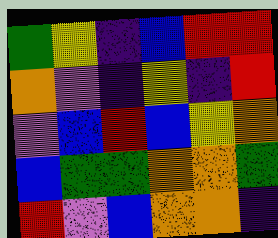[["green", "yellow", "indigo", "blue", "red", "red"], ["orange", "violet", "indigo", "yellow", "indigo", "red"], ["violet", "blue", "red", "blue", "yellow", "orange"], ["blue", "green", "green", "orange", "orange", "green"], ["red", "violet", "blue", "orange", "orange", "indigo"]]